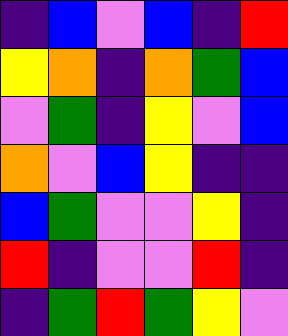[["indigo", "blue", "violet", "blue", "indigo", "red"], ["yellow", "orange", "indigo", "orange", "green", "blue"], ["violet", "green", "indigo", "yellow", "violet", "blue"], ["orange", "violet", "blue", "yellow", "indigo", "indigo"], ["blue", "green", "violet", "violet", "yellow", "indigo"], ["red", "indigo", "violet", "violet", "red", "indigo"], ["indigo", "green", "red", "green", "yellow", "violet"]]